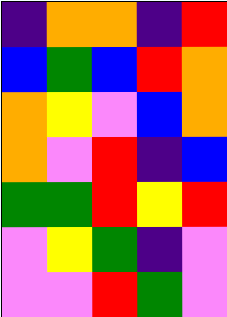[["indigo", "orange", "orange", "indigo", "red"], ["blue", "green", "blue", "red", "orange"], ["orange", "yellow", "violet", "blue", "orange"], ["orange", "violet", "red", "indigo", "blue"], ["green", "green", "red", "yellow", "red"], ["violet", "yellow", "green", "indigo", "violet"], ["violet", "violet", "red", "green", "violet"]]